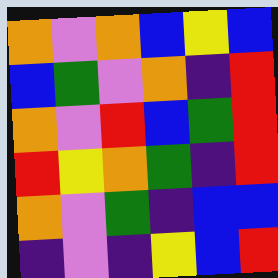[["orange", "violet", "orange", "blue", "yellow", "blue"], ["blue", "green", "violet", "orange", "indigo", "red"], ["orange", "violet", "red", "blue", "green", "red"], ["red", "yellow", "orange", "green", "indigo", "red"], ["orange", "violet", "green", "indigo", "blue", "blue"], ["indigo", "violet", "indigo", "yellow", "blue", "red"]]